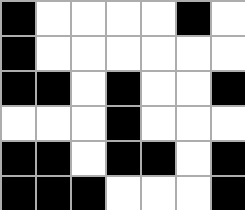[["black", "white", "white", "white", "white", "black", "white"], ["black", "white", "white", "white", "white", "white", "white"], ["black", "black", "white", "black", "white", "white", "black"], ["white", "white", "white", "black", "white", "white", "white"], ["black", "black", "white", "black", "black", "white", "black"], ["black", "black", "black", "white", "white", "white", "black"]]